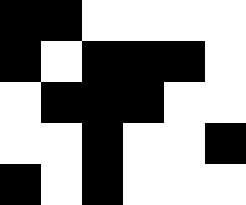[["black", "black", "white", "white", "white", "white"], ["black", "white", "black", "black", "black", "white"], ["white", "black", "black", "black", "white", "white"], ["white", "white", "black", "white", "white", "black"], ["black", "white", "black", "white", "white", "white"]]